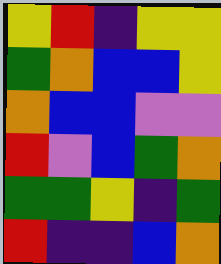[["yellow", "red", "indigo", "yellow", "yellow"], ["green", "orange", "blue", "blue", "yellow"], ["orange", "blue", "blue", "violet", "violet"], ["red", "violet", "blue", "green", "orange"], ["green", "green", "yellow", "indigo", "green"], ["red", "indigo", "indigo", "blue", "orange"]]